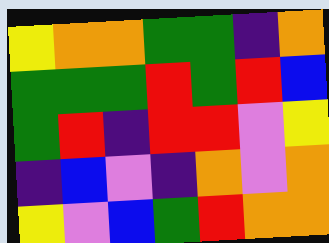[["yellow", "orange", "orange", "green", "green", "indigo", "orange"], ["green", "green", "green", "red", "green", "red", "blue"], ["green", "red", "indigo", "red", "red", "violet", "yellow"], ["indigo", "blue", "violet", "indigo", "orange", "violet", "orange"], ["yellow", "violet", "blue", "green", "red", "orange", "orange"]]